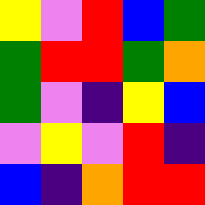[["yellow", "violet", "red", "blue", "green"], ["green", "red", "red", "green", "orange"], ["green", "violet", "indigo", "yellow", "blue"], ["violet", "yellow", "violet", "red", "indigo"], ["blue", "indigo", "orange", "red", "red"]]